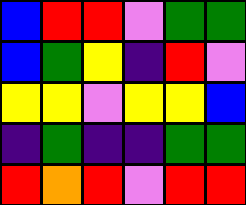[["blue", "red", "red", "violet", "green", "green"], ["blue", "green", "yellow", "indigo", "red", "violet"], ["yellow", "yellow", "violet", "yellow", "yellow", "blue"], ["indigo", "green", "indigo", "indigo", "green", "green"], ["red", "orange", "red", "violet", "red", "red"]]